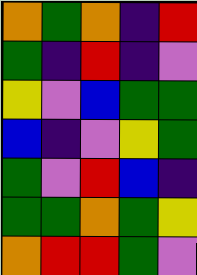[["orange", "green", "orange", "indigo", "red"], ["green", "indigo", "red", "indigo", "violet"], ["yellow", "violet", "blue", "green", "green"], ["blue", "indigo", "violet", "yellow", "green"], ["green", "violet", "red", "blue", "indigo"], ["green", "green", "orange", "green", "yellow"], ["orange", "red", "red", "green", "violet"]]